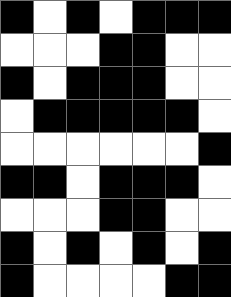[["black", "white", "black", "white", "black", "black", "black"], ["white", "white", "white", "black", "black", "white", "white"], ["black", "white", "black", "black", "black", "white", "white"], ["white", "black", "black", "black", "black", "black", "white"], ["white", "white", "white", "white", "white", "white", "black"], ["black", "black", "white", "black", "black", "black", "white"], ["white", "white", "white", "black", "black", "white", "white"], ["black", "white", "black", "white", "black", "white", "black"], ["black", "white", "white", "white", "white", "black", "black"]]